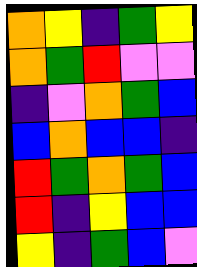[["orange", "yellow", "indigo", "green", "yellow"], ["orange", "green", "red", "violet", "violet"], ["indigo", "violet", "orange", "green", "blue"], ["blue", "orange", "blue", "blue", "indigo"], ["red", "green", "orange", "green", "blue"], ["red", "indigo", "yellow", "blue", "blue"], ["yellow", "indigo", "green", "blue", "violet"]]